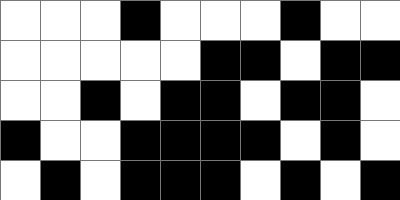[["white", "white", "white", "black", "white", "white", "white", "black", "white", "white"], ["white", "white", "white", "white", "white", "black", "black", "white", "black", "black"], ["white", "white", "black", "white", "black", "black", "white", "black", "black", "white"], ["black", "white", "white", "black", "black", "black", "black", "white", "black", "white"], ["white", "black", "white", "black", "black", "black", "white", "black", "white", "black"]]